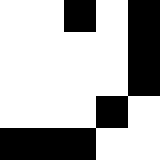[["white", "white", "black", "white", "black"], ["white", "white", "white", "white", "black"], ["white", "white", "white", "white", "black"], ["white", "white", "white", "black", "white"], ["black", "black", "black", "white", "white"]]